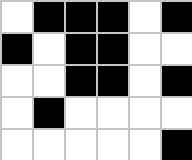[["white", "black", "black", "black", "white", "black"], ["black", "white", "black", "black", "white", "white"], ["white", "white", "black", "black", "white", "black"], ["white", "black", "white", "white", "white", "white"], ["white", "white", "white", "white", "white", "black"]]